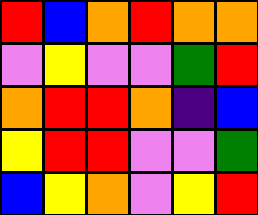[["red", "blue", "orange", "red", "orange", "orange"], ["violet", "yellow", "violet", "violet", "green", "red"], ["orange", "red", "red", "orange", "indigo", "blue"], ["yellow", "red", "red", "violet", "violet", "green"], ["blue", "yellow", "orange", "violet", "yellow", "red"]]